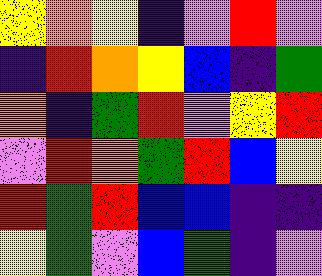[["yellow", "orange", "yellow", "indigo", "violet", "red", "violet"], ["indigo", "red", "orange", "yellow", "blue", "indigo", "green"], ["orange", "indigo", "green", "red", "violet", "yellow", "red"], ["violet", "red", "orange", "green", "red", "blue", "yellow"], ["red", "green", "red", "blue", "blue", "indigo", "indigo"], ["yellow", "green", "violet", "blue", "green", "indigo", "violet"]]